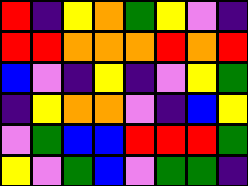[["red", "indigo", "yellow", "orange", "green", "yellow", "violet", "indigo"], ["red", "red", "orange", "orange", "orange", "red", "orange", "red"], ["blue", "violet", "indigo", "yellow", "indigo", "violet", "yellow", "green"], ["indigo", "yellow", "orange", "orange", "violet", "indigo", "blue", "yellow"], ["violet", "green", "blue", "blue", "red", "red", "red", "green"], ["yellow", "violet", "green", "blue", "violet", "green", "green", "indigo"]]